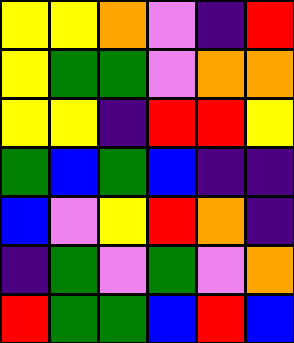[["yellow", "yellow", "orange", "violet", "indigo", "red"], ["yellow", "green", "green", "violet", "orange", "orange"], ["yellow", "yellow", "indigo", "red", "red", "yellow"], ["green", "blue", "green", "blue", "indigo", "indigo"], ["blue", "violet", "yellow", "red", "orange", "indigo"], ["indigo", "green", "violet", "green", "violet", "orange"], ["red", "green", "green", "blue", "red", "blue"]]